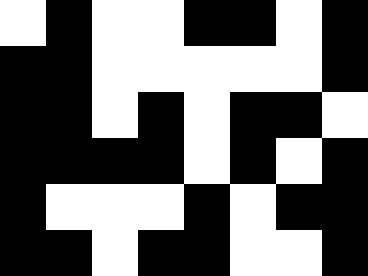[["white", "black", "white", "white", "black", "black", "white", "black"], ["black", "black", "white", "white", "white", "white", "white", "black"], ["black", "black", "white", "black", "white", "black", "black", "white"], ["black", "black", "black", "black", "white", "black", "white", "black"], ["black", "white", "white", "white", "black", "white", "black", "black"], ["black", "black", "white", "black", "black", "white", "white", "black"]]